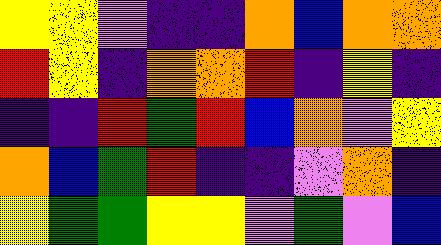[["yellow", "yellow", "violet", "indigo", "indigo", "orange", "blue", "orange", "orange"], ["red", "yellow", "indigo", "orange", "orange", "red", "indigo", "yellow", "indigo"], ["indigo", "indigo", "red", "green", "red", "blue", "orange", "violet", "yellow"], ["orange", "blue", "green", "red", "indigo", "indigo", "violet", "orange", "indigo"], ["yellow", "green", "green", "yellow", "yellow", "violet", "green", "violet", "blue"]]